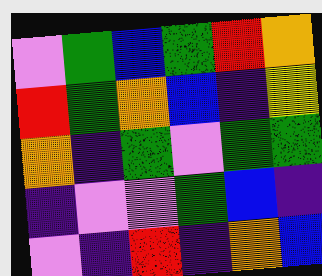[["violet", "green", "blue", "green", "red", "orange"], ["red", "green", "orange", "blue", "indigo", "yellow"], ["orange", "indigo", "green", "violet", "green", "green"], ["indigo", "violet", "violet", "green", "blue", "indigo"], ["violet", "indigo", "red", "indigo", "orange", "blue"]]